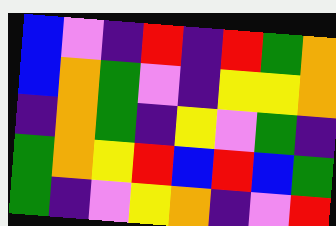[["blue", "violet", "indigo", "red", "indigo", "red", "green", "orange"], ["blue", "orange", "green", "violet", "indigo", "yellow", "yellow", "orange"], ["indigo", "orange", "green", "indigo", "yellow", "violet", "green", "indigo"], ["green", "orange", "yellow", "red", "blue", "red", "blue", "green"], ["green", "indigo", "violet", "yellow", "orange", "indigo", "violet", "red"]]